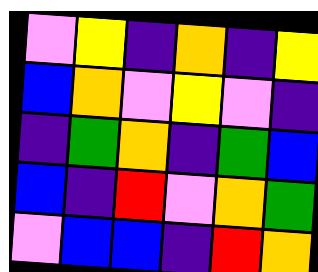[["violet", "yellow", "indigo", "orange", "indigo", "yellow"], ["blue", "orange", "violet", "yellow", "violet", "indigo"], ["indigo", "green", "orange", "indigo", "green", "blue"], ["blue", "indigo", "red", "violet", "orange", "green"], ["violet", "blue", "blue", "indigo", "red", "orange"]]